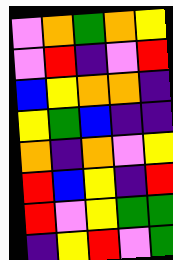[["violet", "orange", "green", "orange", "yellow"], ["violet", "red", "indigo", "violet", "red"], ["blue", "yellow", "orange", "orange", "indigo"], ["yellow", "green", "blue", "indigo", "indigo"], ["orange", "indigo", "orange", "violet", "yellow"], ["red", "blue", "yellow", "indigo", "red"], ["red", "violet", "yellow", "green", "green"], ["indigo", "yellow", "red", "violet", "green"]]